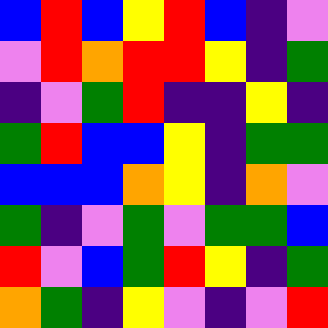[["blue", "red", "blue", "yellow", "red", "blue", "indigo", "violet"], ["violet", "red", "orange", "red", "red", "yellow", "indigo", "green"], ["indigo", "violet", "green", "red", "indigo", "indigo", "yellow", "indigo"], ["green", "red", "blue", "blue", "yellow", "indigo", "green", "green"], ["blue", "blue", "blue", "orange", "yellow", "indigo", "orange", "violet"], ["green", "indigo", "violet", "green", "violet", "green", "green", "blue"], ["red", "violet", "blue", "green", "red", "yellow", "indigo", "green"], ["orange", "green", "indigo", "yellow", "violet", "indigo", "violet", "red"]]